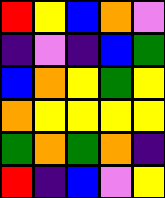[["red", "yellow", "blue", "orange", "violet"], ["indigo", "violet", "indigo", "blue", "green"], ["blue", "orange", "yellow", "green", "yellow"], ["orange", "yellow", "yellow", "yellow", "yellow"], ["green", "orange", "green", "orange", "indigo"], ["red", "indigo", "blue", "violet", "yellow"]]